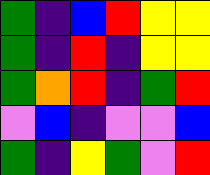[["green", "indigo", "blue", "red", "yellow", "yellow"], ["green", "indigo", "red", "indigo", "yellow", "yellow"], ["green", "orange", "red", "indigo", "green", "red"], ["violet", "blue", "indigo", "violet", "violet", "blue"], ["green", "indigo", "yellow", "green", "violet", "red"]]